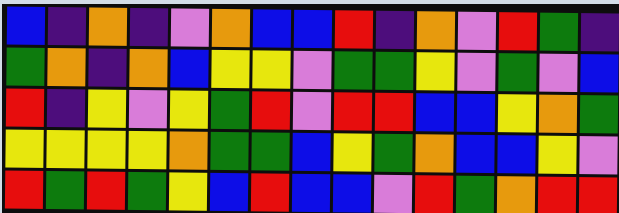[["blue", "indigo", "orange", "indigo", "violet", "orange", "blue", "blue", "red", "indigo", "orange", "violet", "red", "green", "indigo"], ["green", "orange", "indigo", "orange", "blue", "yellow", "yellow", "violet", "green", "green", "yellow", "violet", "green", "violet", "blue"], ["red", "indigo", "yellow", "violet", "yellow", "green", "red", "violet", "red", "red", "blue", "blue", "yellow", "orange", "green"], ["yellow", "yellow", "yellow", "yellow", "orange", "green", "green", "blue", "yellow", "green", "orange", "blue", "blue", "yellow", "violet"], ["red", "green", "red", "green", "yellow", "blue", "red", "blue", "blue", "violet", "red", "green", "orange", "red", "red"]]